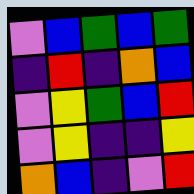[["violet", "blue", "green", "blue", "green"], ["indigo", "red", "indigo", "orange", "blue"], ["violet", "yellow", "green", "blue", "red"], ["violet", "yellow", "indigo", "indigo", "yellow"], ["orange", "blue", "indigo", "violet", "red"]]